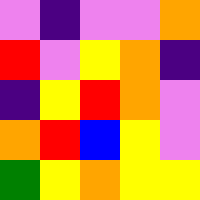[["violet", "indigo", "violet", "violet", "orange"], ["red", "violet", "yellow", "orange", "indigo"], ["indigo", "yellow", "red", "orange", "violet"], ["orange", "red", "blue", "yellow", "violet"], ["green", "yellow", "orange", "yellow", "yellow"]]